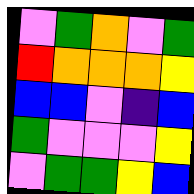[["violet", "green", "orange", "violet", "green"], ["red", "orange", "orange", "orange", "yellow"], ["blue", "blue", "violet", "indigo", "blue"], ["green", "violet", "violet", "violet", "yellow"], ["violet", "green", "green", "yellow", "blue"]]